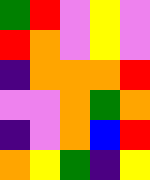[["green", "red", "violet", "yellow", "violet"], ["red", "orange", "violet", "yellow", "violet"], ["indigo", "orange", "orange", "orange", "red"], ["violet", "violet", "orange", "green", "orange"], ["indigo", "violet", "orange", "blue", "red"], ["orange", "yellow", "green", "indigo", "yellow"]]